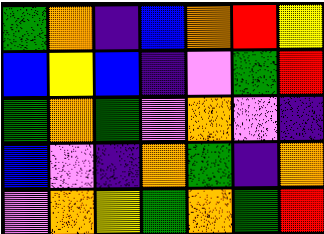[["green", "orange", "indigo", "blue", "orange", "red", "yellow"], ["blue", "yellow", "blue", "indigo", "violet", "green", "red"], ["green", "orange", "green", "violet", "orange", "violet", "indigo"], ["blue", "violet", "indigo", "orange", "green", "indigo", "orange"], ["violet", "orange", "yellow", "green", "orange", "green", "red"]]